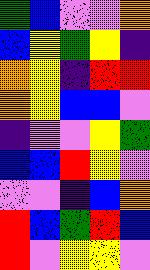[["green", "blue", "violet", "violet", "orange"], ["blue", "yellow", "green", "yellow", "indigo"], ["orange", "yellow", "indigo", "red", "red"], ["orange", "yellow", "blue", "blue", "violet"], ["indigo", "violet", "violet", "yellow", "green"], ["blue", "blue", "red", "yellow", "violet"], ["violet", "violet", "indigo", "blue", "orange"], ["red", "blue", "green", "red", "blue"], ["red", "violet", "yellow", "yellow", "violet"]]